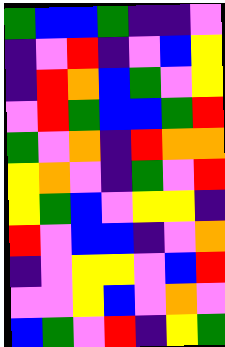[["green", "blue", "blue", "green", "indigo", "indigo", "violet"], ["indigo", "violet", "red", "indigo", "violet", "blue", "yellow"], ["indigo", "red", "orange", "blue", "green", "violet", "yellow"], ["violet", "red", "green", "blue", "blue", "green", "red"], ["green", "violet", "orange", "indigo", "red", "orange", "orange"], ["yellow", "orange", "violet", "indigo", "green", "violet", "red"], ["yellow", "green", "blue", "violet", "yellow", "yellow", "indigo"], ["red", "violet", "blue", "blue", "indigo", "violet", "orange"], ["indigo", "violet", "yellow", "yellow", "violet", "blue", "red"], ["violet", "violet", "yellow", "blue", "violet", "orange", "violet"], ["blue", "green", "violet", "red", "indigo", "yellow", "green"]]